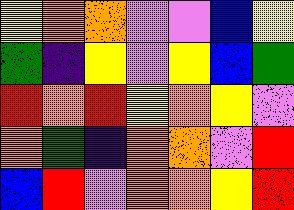[["yellow", "orange", "orange", "violet", "violet", "blue", "yellow"], ["green", "indigo", "yellow", "violet", "yellow", "blue", "green"], ["red", "orange", "red", "yellow", "orange", "yellow", "violet"], ["orange", "green", "indigo", "orange", "orange", "violet", "red"], ["blue", "red", "violet", "orange", "orange", "yellow", "red"]]